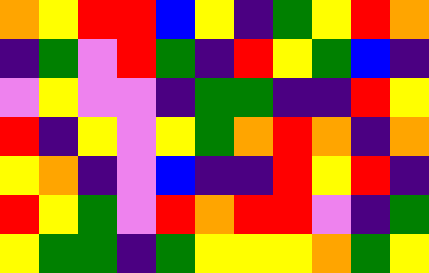[["orange", "yellow", "red", "red", "blue", "yellow", "indigo", "green", "yellow", "red", "orange"], ["indigo", "green", "violet", "red", "green", "indigo", "red", "yellow", "green", "blue", "indigo"], ["violet", "yellow", "violet", "violet", "indigo", "green", "green", "indigo", "indigo", "red", "yellow"], ["red", "indigo", "yellow", "violet", "yellow", "green", "orange", "red", "orange", "indigo", "orange"], ["yellow", "orange", "indigo", "violet", "blue", "indigo", "indigo", "red", "yellow", "red", "indigo"], ["red", "yellow", "green", "violet", "red", "orange", "red", "red", "violet", "indigo", "green"], ["yellow", "green", "green", "indigo", "green", "yellow", "yellow", "yellow", "orange", "green", "yellow"]]